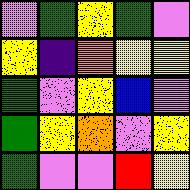[["violet", "green", "yellow", "green", "violet"], ["yellow", "indigo", "orange", "yellow", "yellow"], ["green", "violet", "yellow", "blue", "violet"], ["green", "yellow", "orange", "violet", "yellow"], ["green", "violet", "violet", "red", "yellow"]]